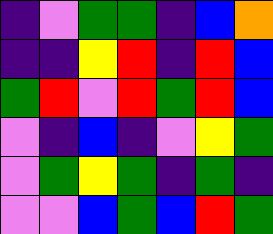[["indigo", "violet", "green", "green", "indigo", "blue", "orange"], ["indigo", "indigo", "yellow", "red", "indigo", "red", "blue"], ["green", "red", "violet", "red", "green", "red", "blue"], ["violet", "indigo", "blue", "indigo", "violet", "yellow", "green"], ["violet", "green", "yellow", "green", "indigo", "green", "indigo"], ["violet", "violet", "blue", "green", "blue", "red", "green"]]